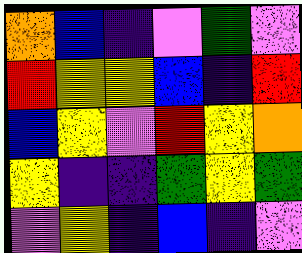[["orange", "blue", "indigo", "violet", "green", "violet"], ["red", "yellow", "yellow", "blue", "indigo", "red"], ["blue", "yellow", "violet", "red", "yellow", "orange"], ["yellow", "indigo", "indigo", "green", "yellow", "green"], ["violet", "yellow", "indigo", "blue", "indigo", "violet"]]